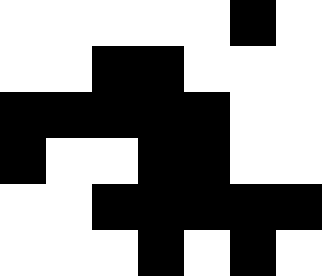[["white", "white", "white", "white", "white", "black", "white"], ["white", "white", "black", "black", "white", "white", "white"], ["black", "black", "black", "black", "black", "white", "white"], ["black", "white", "white", "black", "black", "white", "white"], ["white", "white", "black", "black", "black", "black", "black"], ["white", "white", "white", "black", "white", "black", "white"]]